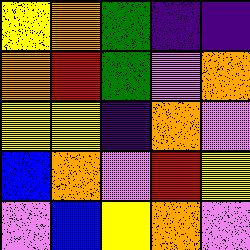[["yellow", "orange", "green", "indigo", "indigo"], ["orange", "red", "green", "violet", "orange"], ["yellow", "yellow", "indigo", "orange", "violet"], ["blue", "orange", "violet", "red", "yellow"], ["violet", "blue", "yellow", "orange", "violet"]]